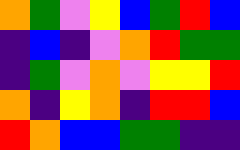[["orange", "green", "violet", "yellow", "blue", "green", "red", "blue"], ["indigo", "blue", "indigo", "violet", "orange", "red", "green", "green"], ["indigo", "green", "violet", "orange", "violet", "yellow", "yellow", "red"], ["orange", "indigo", "yellow", "orange", "indigo", "red", "red", "blue"], ["red", "orange", "blue", "blue", "green", "green", "indigo", "indigo"]]